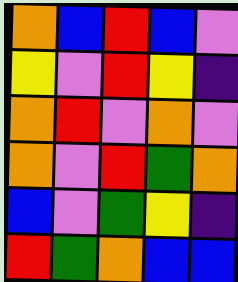[["orange", "blue", "red", "blue", "violet"], ["yellow", "violet", "red", "yellow", "indigo"], ["orange", "red", "violet", "orange", "violet"], ["orange", "violet", "red", "green", "orange"], ["blue", "violet", "green", "yellow", "indigo"], ["red", "green", "orange", "blue", "blue"]]